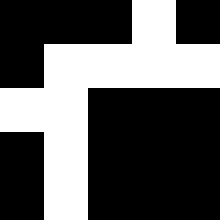[["black", "black", "black", "white", "black"], ["black", "white", "white", "white", "white"], ["white", "white", "black", "black", "black"], ["black", "white", "black", "black", "black"], ["black", "white", "black", "black", "black"]]